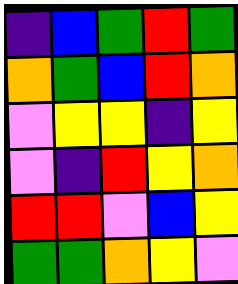[["indigo", "blue", "green", "red", "green"], ["orange", "green", "blue", "red", "orange"], ["violet", "yellow", "yellow", "indigo", "yellow"], ["violet", "indigo", "red", "yellow", "orange"], ["red", "red", "violet", "blue", "yellow"], ["green", "green", "orange", "yellow", "violet"]]